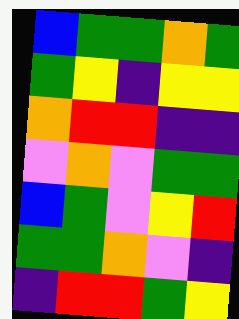[["blue", "green", "green", "orange", "green"], ["green", "yellow", "indigo", "yellow", "yellow"], ["orange", "red", "red", "indigo", "indigo"], ["violet", "orange", "violet", "green", "green"], ["blue", "green", "violet", "yellow", "red"], ["green", "green", "orange", "violet", "indigo"], ["indigo", "red", "red", "green", "yellow"]]